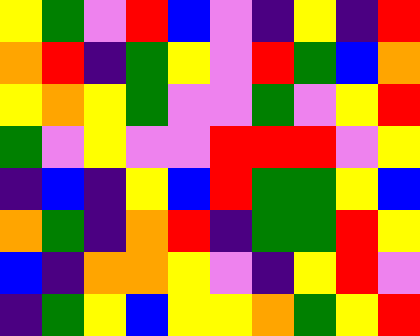[["yellow", "green", "violet", "red", "blue", "violet", "indigo", "yellow", "indigo", "red"], ["orange", "red", "indigo", "green", "yellow", "violet", "red", "green", "blue", "orange"], ["yellow", "orange", "yellow", "green", "violet", "violet", "green", "violet", "yellow", "red"], ["green", "violet", "yellow", "violet", "violet", "red", "red", "red", "violet", "yellow"], ["indigo", "blue", "indigo", "yellow", "blue", "red", "green", "green", "yellow", "blue"], ["orange", "green", "indigo", "orange", "red", "indigo", "green", "green", "red", "yellow"], ["blue", "indigo", "orange", "orange", "yellow", "violet", "indigo", "yellow", "red", "violet"], ["indigo", "green", "yellow", "blue", "yellow", "yellow", "orange", "green", "yellow", "red"]]